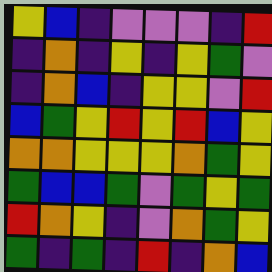[["yellow", "blue", "indigo", "violet", "violet", "violet", "indigo", "red"], ["indigo", "orange", "indigo", "yellow", "indigo", "yellow", "green", "violet"], ["indigo", "orange", "blue", "indigo", "yellow", "yellow", "violet", "red"], ["blue", "green", "yellow", "red", "yellow", "red", "blue", "yellow"], ["orange", "orange", "yellow", "yellow", "yellow", "orange", "green", "yellow"], ["green", "blue", "blue", "green", "violet", "green", "yellow", "green"], ["red", "orange", "yellow", "indigo", "violet", "orange", "green", "yellow"], ["green", "indigo", "green", "indigo", "red", "indigo", "orange", "blue"]]